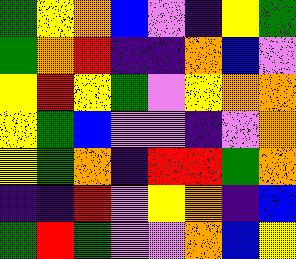[["green", "yellow", "orange", "blue", "violet", "indigo", "yellow", "green"], ["green", "orange", "red", "indigo", "indigo", "orange", "blue", "violet"], ["yellow", "red", "yellow", "green", "violet", "yellow", "orange", "orange"], ["yellow", "green", "blue", "violet", "violet", "indigo", "violet", "orange"], ["yellow", "green", "orange", "indigo", "red", "red", "green", "orange"], ["indigo", "indigo", "red", "violet", "yellow", "orange", "indigo", "blue"], ["green", "red", "green", "violet", "violet", "orange", "blue", "yellow"]]